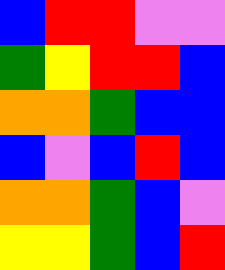[["blue", "red", "red", "violet", "violet"], ["green", "yellow", "red", "red", "blue"], ["orange", "orange", "green", "blue", "blue"], ["blue", "violet", "blue", "red", "blue"], ["orange", "orange", "green", "blue", "violet"], ["yellow", "yellow", "green", "blue", "red"]]